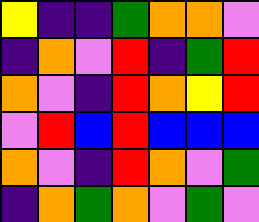[["yellow", "indigo", "indigo", "green", "orange", "orange", "violet"], ["indigo", "orange", "violet", "red", "indigo", "green", "red"], ["orange", "violet", "indigo", "red", "orange", "yellow", "red"], ["violet", "red", "blue", "red", "blue", "blue", "blue"], ["orange", "violet", "indigo", "red", "orange", "violet", "green"], ["indigo", "orange", "green", "orange", "violet", "green", "violet"]]